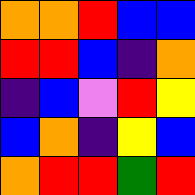[["orange", "orange", "red", "blue", "blue"], ["red", "red", "blue", "indigo", "orange"], ["indigo", "blue", "violet", "red", "yellow"], ["blue", "orange", "indigo", "yellow", "blue"], ["orange", "red", "red", "green", "red"]]